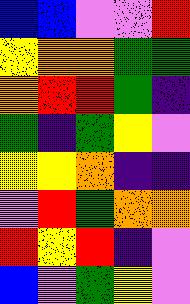[["blue", "blue", "violet", "violet", "red"], ["yellow", "orange", "orange", "green", "green"], ["orange", "red", "red", "green", "indigo"], ["green", "indigo", "green", "yellow", "violet"], ["yellow", "yellow", "orange", "indigo", "indigo"], ["violet", "red", "green", "orange", "orange"], ["red", "yellow", "red", "indigo", "violet"], ["blue", "violet", "green", "yellow", "violet"]]